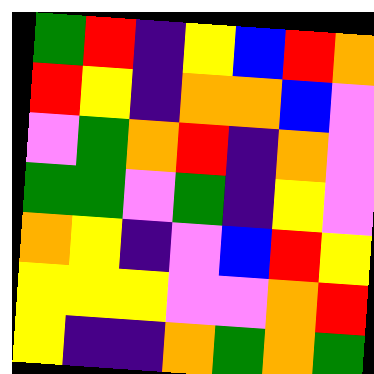[["green", "red", "indigo", "yellow", "blue", "red", "orange"], ["red", "yellow", "indigo", "orange", "orange", "blue", "violet"], ["violet", "green", "orange", "red", "indigo", "orange", "violet"], ["green", "green", "violet", "green", "indigo", "yellow", "violet"], ["orange", "yellow", "indigo", "violet", "blue", "red", "yellow"], ["yellow", "yellow", "yellow", "violet", "violet", "orange", "red"], ["yellow", "indigo", "indigo", "orange", "green", "orange", "green"]]